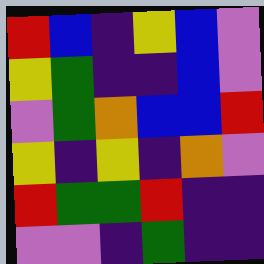[["red", "blue", "indigo", "yellow", "blue", "violet"], ["yellow", "green", "indigo", "indigo", "blue", "violet"], ["violet", "green", "orange", "blue", "blue", "red"], ["yellow", "indigo", "yellow", "indigo", "orange", "violet"], ["red", "green", "green", "red", "indigo", "indigo"], ["violet", "violet", "indigo", "green", "indigo", "indigo"]]